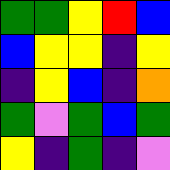[["green", "green", "yellow", "red", "blue"], ["blue", "yellow", "yellow", "indigo", "yellow"], ["indigo", "yellow", "blue", "indigo", "orange"], ["green", "violet", "green", "blue", "green"], ["yellow", "indigo", "green", "indigo", "violet"]]